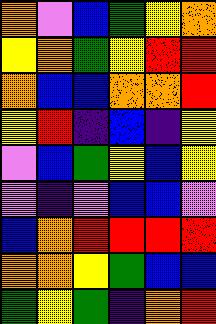[["orange", "violet", "blue", "green", "yellow", "orange"], ["yellow", "orange", "green", "yellow", "red", "red"], ["orange", "blue", "blue", "orange", "orange", "red"], ["yellow", "red", "indigo", "blue", "indigo", "yellow"], ["violet", "blue", "green", "yellow", "blue", "yellow"], ["violet", "indigo", "violet", "blue", "blue", "violet"], ["blue", "orange", "red", "red", "red", "red"], ["orange", "orange", "yellow", "green", "blue", "blue"], ["green", "yellow", "green", "indigo", "orange", "red"]]